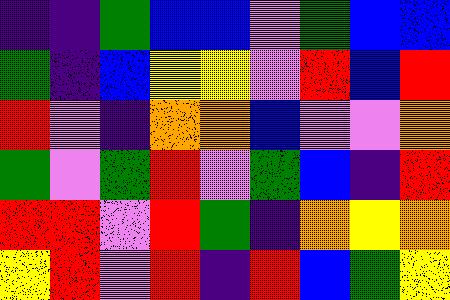[["indigo", "indigo", "green", "blue", "blue", "violet", "green", "blue", "blue"], ["green", "indigo", "blue", "yellow", "yellow", "violet", "red", "blue", "red"], ["red", "violet", "indigo", "orange", "orange", "blue", "violet", "violet", "orange"], ["green", "violet", "green", "red", "violet", "green", "blue", "indigo", "red"], ["red", "red", "violet", "red", "green", "indigo", "orange", "yellow", "orange"], ["yellow", "red", "violet", "red", "indigo", "red", "blue", "green", "yellow"]]